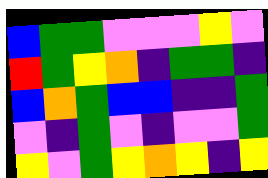[["blue", "green", "green", "violet", "violet", "violet", "yellow", "violet"], ["red", "green", "yellow", "orange", "indigo", "green", "green", "indigo"], ["blue", "orange", "green", "blue", "blue", "indigo", "indigo", "green"], ["violet", "indigo", "green", "violet", "indigo", "violet", "violet", "green"], ["yellow", "violet", "green", "yellow", "orange", "yellow", "indigo", "yellow"]]